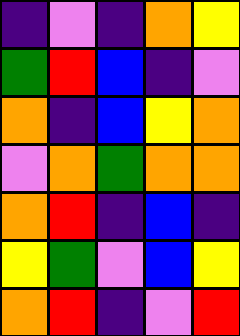[["indigo", "violet", "indigo", "orange", "yellow"], ["green", "red", "blue", "indigo", "violet"], ["orange", "indigo", "blue", "yellow", "orange"], ["violet", "orange", "green", "orange", "orange"], ["orange", "red", "indigo", "blue", "indigo"], ["yellow", "green", "violet", "blue", "yellow"], ["orange", "red", "indigo", "violet", "red"]]